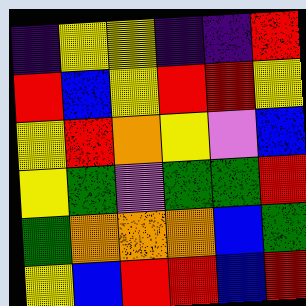[["indigo", "yellow", "yellow", "indigo", "indigo", "red"], ["red", "blue", "yellow", "red", "red", "yellow"], ["yellow", "red", "orange", "yellow", "violet", "blue"], ["yellow", "green", "violet", "green", "green", "red"], ["green", "orange", "orange", "orange", "blue", "green"], ["yellow", "blue", "red", "red", "blue", "red"]]